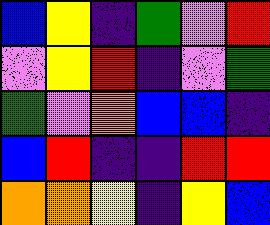[["blue", "yellow", "indigo", "green", "violet", "red"], ["violet", "yellow", "red", "indigo", "violet", "green"], ["green", "violet", "orange", "blue", "blue", "indigo"], ["blue", "red", "indigo", "indigo", "red", "red"], ["orange", "orange", "yellow", "indigo", "yellow", "blue"]]